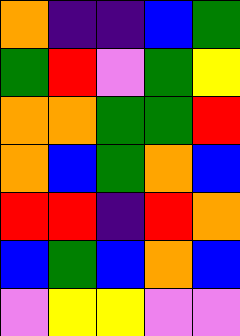[["orange", "indigo", "indigo", "blue", "green"], ["green", "red", "violet", "green", "yellow"], ["orange", "orange", "green", "green", "red"], ["orange", "blue", "green", "orange", "blue"], ["red", "red", "indigo", "red", "orange"], ["blue", "green", "blue", "orange", "blue"], ["violet", "yellow", "yellow", "violet", "violet"]]